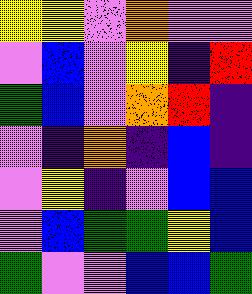[["yellow", "yellow", "violet", "orange", "violet", "violet"], ["violet", "blue", "violet", "yellow", "indigo", "red"], ["green", "blue", "violet", "orange", "red", "indigo"], ["violet", "indigo", "orange", "indigo", "blue", "indigo"], ["violet", "yellow", "indigo", "violet", "blue", "blue"], ["violet", "blue", "green", "green", "yellow", "blue"], ["green", "violet", "violet", "blue", "blue", "green"]]